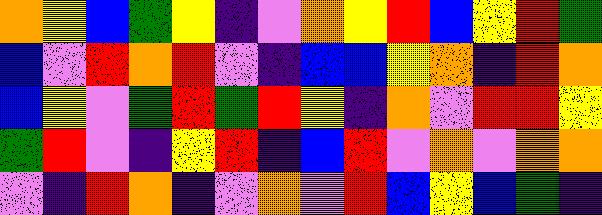[["orange", "yellow", "blue", "green", "yellow", "indigo", "violet", "orange", "yellow", "red", "blue", "yellow", "red", "green"], ["blue", "violet", "red", "orange", "red", "violet", "indigo", "blue", "blue", "yellow", "orange", "indigo", "red", "orange"], ["blue", "yellow", "violet", "green", "red", "green", "red", "yellow", "indigo", "orange", "violet", "red", "red", "yellow"], ["green", "red", "violet", "indigo", "yellow", "red", "indigo", "blue", "red", "violet", "orange", "violet", "orange", "orange"], ["violet", "indigo", "red", "orange", "indigo", "violet", "orange", "violet", "red", "blue", "yellow", "blue", "green", "indigo"]]